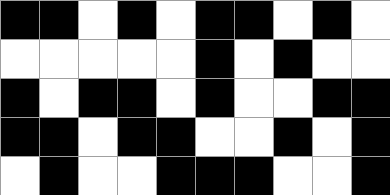[["black", "black", "white", "black", "white", "black", "black", "white", "black", "white"], ["white", "white", "white", "white", "white", "black", "white", "black", "white", "white"], ["black", "white", "black", "black", "white", "black", "white", "white", "black", "black"], ["black", "black", "white", "black", "black", "white", "white", "black", "white", "black"], ["white", "black", "white", "white", "black", "black", "black", "white", "white", "black"]]